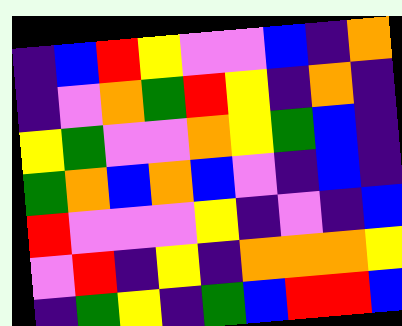[["indigo", "blue", "red", "yellow", "violet", "violet", "blue", "indigo", "orange"], ["indigo", "violet", "orange", "green", "red", "yellow", "indigo", "orange", "indigo"], ["yellow", "green", "violet", "violet", "orange", "yellow", "green", "blue", "indigo"], ["green", "orange", "blue", "orange", "blue", "violet", "indigo", "blue", "indigo"], ["red", "violet", "violet", "violet", "yellow", "indigo", "violet", "indigo", "blue"], ["violet", "red", "indigo", "yellow", "indigo", "orange", "orange", "orange", "yellow"], ["indigo", "green", "yellow", "indigo", "green", "blue", "red", "red", "blue"]]